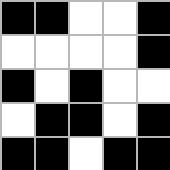[["black", "black", "white", "white", "black"], ["white", "white", "white", "white", "black"], ["black", "white", "black", "white", "white"], ["white", "black", "black", "white", "black"], ["black", "black", "white", "black", "black"]]